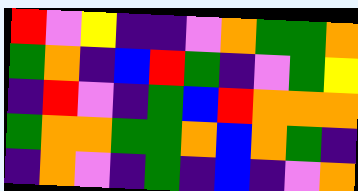[["red", "violet", "yellow", "indigo", "indigo", "violet", "orange", "green", "green", "orange"], ["green", "orange", "indigo", "blue", "red", "green", "indigo", "violet", "green", "yellow"], ["indigo", "red", "violet", "indigo", "green", "blue", "red", "orange", "orange", "orange"], ["green", "orange", "orange", "green", "green", "orange", "blue", "orange", "green", "indigo"], ["indigo", "orange", "violet", "indigo", "green", "indigo", "blue", "indigo", "violet", "orange"]]